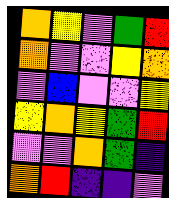[["orange", "yellow", "violet", "green", "red"], ["orange", "violet", "violet", "yellow", "orange"], ["violet", "blue", "violet", "violet", "yellow"], ["yellow", "orange", "yellow", "green", "red"], ["violet", "violet", "orange", "green", "indigo"], ["orange", "red", "indigo", "indigo", "violet"]]